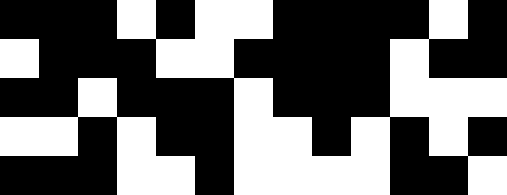[["black", "black", "black", "white", "black", "white", "white", "black", "black", "black", "black", "white", "black"], ["white", "black", "black", "black", "white", "white", "black", "black", "black", "black", "white", "black", "black"], ["black", "black", "white", "black", "black", "black", "white", "black", "black", "black", "white", "white", "white"], ["white", "white", "black", "white", "black", "black", "white", "white", "black", "white", "black", "white", "black"], ["black", "black", "black", "white", "white", "black", "white", "white", "white", "white", "black", "black", "white"]]